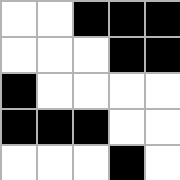[["white", "white", "black", "black", "black"], ["white", "white", "white", "black", "black"], ["black", "white", "white", "white", "white"], ["black", "black", "black", "white", "white"], ["white", "white", "white", "black", "white"]]